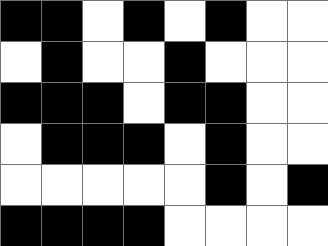[["black", "black", "white", "black", "white", "black", "white", "white"], ["white", "black", "white", "white", "black", "white", "white", "white"], ["black", "black", "black", "white", "black", "black", "white", "white"], ["white", "black", "black", "black", "white", "black", "white", "white"], ["white", "white", "white", "white", "white", "black", "white", "black"], ["black", "black", "black", "black", "white", "white", "white", "white"]]